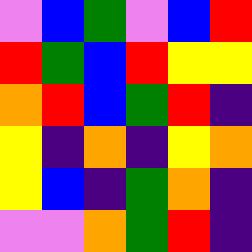[["violet", "blue", "green", "violet", "blue", "red"], ["red", "green", "blue", "red", "yellow", "yellow"], ["orange", "red", "blue", "green", "red", "indigo"], ["yellow", "indigo", "orange", "indigo", "yellow", "orange"], ["yellow", "blue", "indigo", "green", "orange", "indigo"], ["violet", "violet", "orange", "green", "red", "indigo"]]